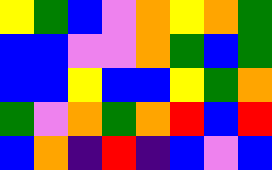[["yellow", "green", "blue", "violet", "orange", "yellow", "orange", "green"], ["blue", "blue", "violet", "violet", "orange", "green", "blue", "green"], ["blue", "blue", "yellow", "blue", "blue", "yellow", "green", "orange"], ["green", "violet", "orange", "green", "orange", "red", "blue", "red"], ["blue", "orange", "indigo", "red", "indigo", "blue", "violet", "blue"]]